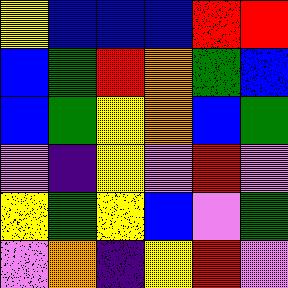[["yellow", "blue", "blue", "blue", "red", "red"], ["blue", "green", "red", "orange", "green", "blue"], ["blue", "green", "yellow", "orange", "blue", "green"], ["violet", "indigo", "yellow", "violet", "red", "violet"], ["yellow", "green", "yellow", "blue", "violet", "green"], ["violet", "orange", "indigo", "yellow", "red", "violet"]]